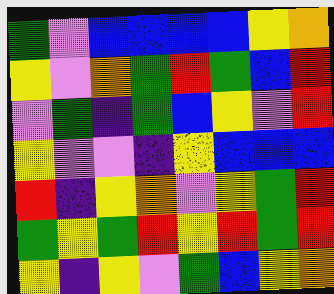[["green", "violet", "blue", "blue", "blue", "blue", "yellow", "orange"], ["yellow", "violet", "orange", "green", "red", "green", "blue", "red"], ["violet", "green", "indigo", "green", "blue", "yellow", "violet", "red"], ["yellow", "violet", "violet", "indigo", "yellow", "blue", "blue", "blue"], ["red", "indigo", "yellow", "orange", "violet", "yellow", "green", "red"], ["green", "yellow", "green", "red", "yellow", "red", "green", "red"], ["yellow", "indigo", "yellow", "violet", "green", "blue", "yellow", "orange"]]